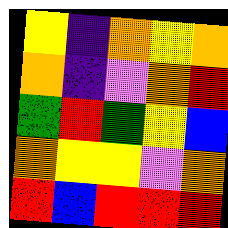[["yellow", "indigo", "orange", "yellow", "orange"], ["orange", "indigo", "violet", "orange", "red"], ["green", "red", "green", "yellow", "blue"], ["orange", "yellow", "yellow", "violet", "orange"], ["red", "blue", "red", "red", "red"]]